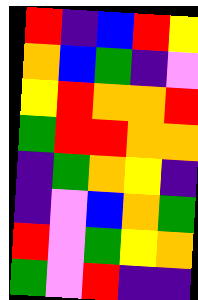[["red", "indigo", "blue", "red", "yellow"], ["orange", "blue", "green", "indigo", "violet"], ["yellow", "red", "orange", "orange", "red"], ["green", "red", "red", "orange", "orange"], ["indigo", "green", "orange", "yellow", "indigo"], ["indigo", "violet", "blue", "orange", "green"], ["red", "violet", "green", "yellow", "orange"], ["green", "violet", "red", "indigo", "indigo"]]